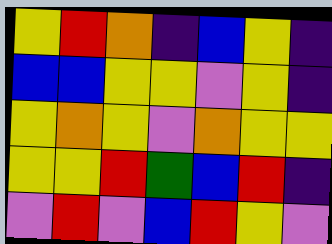[["yellow", "red", "orange", "indigo", "blue", "yellow", "indigo"], ["blue", "blue", "yellow", "yellow", "violet", "yellow", "indigo"], ["yellow", "orange", "yellow", "violet", "orange", "yellow", "yellow"], ["yellow", "yellow", "red", "green", "blue", "red", "indigo"], ["violet", "red", "violet", "blue", "red", "yellow", "violet"]]